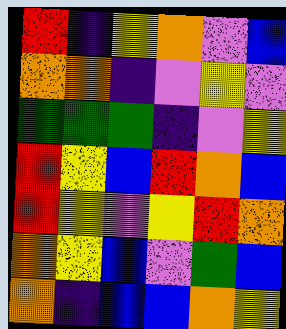[["red", "indigo", "yellow", "orange", "violet", "blue"], ["orange", "orange", "indigo", "violet", "yellow", "violet"], ["green", "green", "green", "indigo", "violet", "yellow"], ["red", "yellow", "blue", "red", "orange", "blue"], ["red", "yellow", "violet", "yellow", "red", "orange"], ["orange", "yellow", "blue", "violet", "green", "blue"], ["orange", "indigo", "blue", "blue", "orange", "yellow"]]